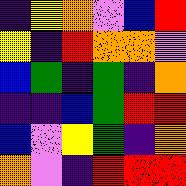[["indigo", "yellow", "orange", "violet", "blue", "red"], ["yellow", "indigo", "red", "orange", "orange", "violet"], ["blue", "green", "indigo", "green", "indigo", "orange"], ["indigo", "indigo", "blue", "green", "red", "red"], ["blue", "violet", "yellow", "green", "indigo", "orange"], ["orange", "violet", "indigo", "red", "red", "red"]]